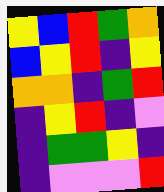[["yellow", "blue", "red", "green", "orange"], ["blue", "yellow", "red", "indigo", "yellow"], ["orange", "orange", "indigo", "green", "red"], ["indigo", "yellow", "red", "indigo", "violet"], ["indigo", "green", "green", "yellow", "indigo"], ["indigo", "violet", "violet", "violet", "red"]]